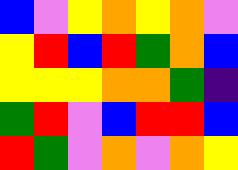[["blue", "violet", "yellow", "orange", "yellow", "orange", "violet"], ["yellow", "red", "blue", "red", "green", "orange", "blue"], ["yellow", "yellow", "yellow", "orange", "orange", "green", "indigo"], ["green", "red", "violet", "blue", "red", "red", "blue"], ["red", "green", "violet", "orange", "violet", "orange", "yellow"]]